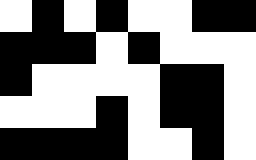[["white", "black", "white", "black", "white", "white", "black", "black"], ["black", "black", "black", "white", "black", "white", "white", "white"], ["black", "white", "white", "white", "white", "black", "black", "white"], ["white", "white", "white", "black", "white", "black", "black", "white"], ["black", "black", "black", "black", "white", "white", "black", "white"]]